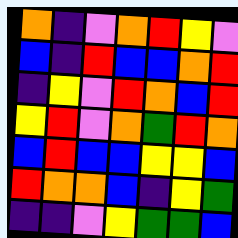[["orange", "indigo", "violet", "orange", "red", "yellow", "violet"], ["blue", "indigo", "red", "blue", "blue", "orange", "red"], ["indigo", "yellow", "violet", "red", "orange", "blue", "red"], ["yellow", "red", "violet", "orange", "green", "red", "orange"], ["blue", "red", "blue", "blue", "yellow", "yellow", "blue"], ["red", "orange", "orange", "blue", "indigo", "yellow", "green"], ["indigo", "indigo", "violet", "yellow", "green", "green", "blue"]]